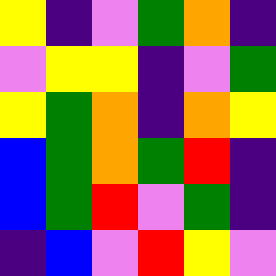[["yellow", "indigo", "violet", "green", "orange", "indigo"], ["violet", "yellow", "yellow", "indigo", "violet", "green"], ["yellow", "green", "orange", "indigo", "orange", "yellow"], ["blue", "green", "orange", "green", "red", "indigo"], ["blue", "green", "red", "violet", "green", "indigo"], ["indigo", "blue", "violet", "red", "yellow", "violet"]]